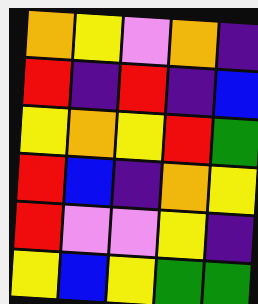[["orange", "yellow", "violet", "orange", "indigo"], ["red", "indigo", "red", "indigo", "blue"], ["yellow", "orange", "yellow", "red", "green"], ["red", "blue", "indigo", "orange", "yellow"], ["red", "violet", "violet", "yellow", "indigo"], ["yellow", "blue", "yellow", "green", "green"]]